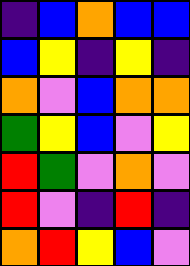[["indigo", "blue", "orange", "blue", "blue"], ["blue", "yellow", "indigo", "yellow", "indigo"], ["orange", "violet", "blue", "orange", "orange"], ["green", "yellow", "blue", "violet", "yellow"], ["red", "green", "violet", "orange", "violet"], ["red", "violet", "indigo", "red", "indigo"], ["orange", "red", "yellow", "blue", "violet"]]